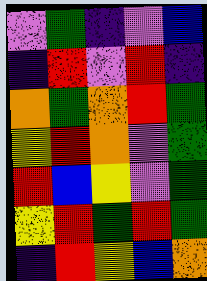[["violet", "green", "indigo", "violet", "blue"], ["indigo", "red", "violet", "red", "indigo"], ["orange", "green", "orange", "red", "green"], ["yellow", "red", "orange", "violet", "green"], ["red", "blue", "yellow", "violet", "green"], ["yellow", "red", "green", "red", "green"], ["indigo", "red", "yellow", "blue", "orange"]]